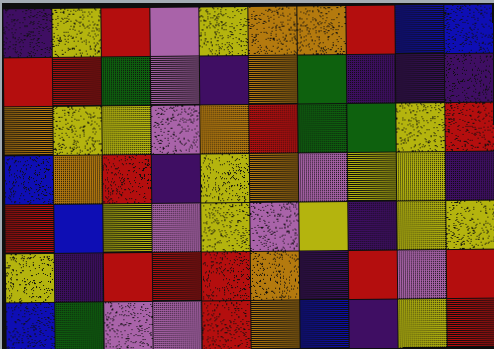[["indigo", "yellow", "red", "violet", "yellow", "orange", "orange", "red", "blue", "blue"], ["red", "red", "green", "violet", "indigo", "orange", "green", "indigo", "indigo", "indigo"], ["orange", "yellow", "yellow", "violet", "orange", "red", "green", "green", "yellow", "red"], ["blue", "orange", "red", "indigo", "yellow", "orange", "violet", "yellow", "yellow", "indigo"], ["red", "blue", "yellow", "violet", "yellow", "violet", "yellow", "indigo", "yellow", "yellow"], ["yellow", "indigo", "red", "red", "red", "orange", "indigo", "red", "violet", "red"], ["blue", "green", "violet", "violet", "red", "orange", "blue", "indigo", "yellow", "red"]]